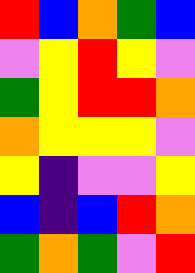[["red", "blue", "orange", "green", "blue"], ["violet", "yellow", "red", "yellow", "violet"], ["green", "yellow", "red", "red", "orange"], ["orange", "yellow", "yellow", "yellow", "violet"], ["yellow", "indigo", "violet", "violet", "yellow"], ["blue", "indigo", "blue", "red", "orange"], ["green", "orange", "green", "violet", "red"]]